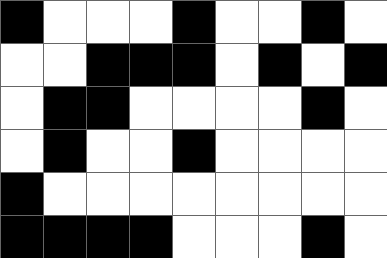[["black", "white", "white", "white", "black", "white", "white", "black", "white"], ["white", "white", "black", "black", "black", "white", "black", "white", "black"], ["white", "black", "black", "white", "white", "white", "white", "black", "white"], ["white", "black", "white", "white", "black", "white", "white", "white", "white"], ["black", "white", "white", "white", "white", "white", "white", "white", "white"], ["black", "black", "black", "black", "white", "white", "white", "black", "white"]]